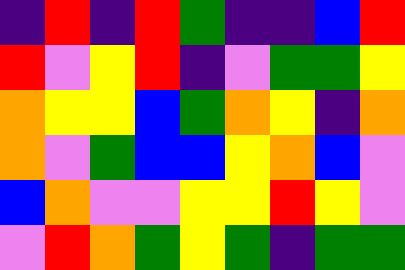[["indigo", "red", "indigo", "red", "green", "indigo", "indigo", "blue", "red"], ["red", "violet", "yellow", "red", "indigo", "violet", "green", "green", "yellow"], ["orange", "yellow", "yellow", "blue", "green", "orange", "yellow", "indigo", "orange"], ["orange", "violet", "green", "blue", "blue", "yellow", "orange", "blue", "violet"], ["blue", "orange", "violet", "violet", "yellow", "yellow", "red", "yellow", "violet"], ["violet", "red", "orange", "green", "yellow", "green", "indigo", "green", "green"]]